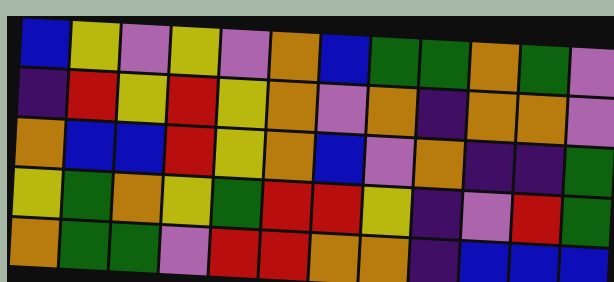[["blue", "yellow", "violet", "yellow", "violet", "orange", "blue", "green", "green", "orange", "green", "violet"], ["indigo", "red", "yellow", "red", "yellow", "orange", "violet", "orange", "indigo", "orange", "orange", "violet"], ["orange", "blue", "blue", "red", "yellow", "orange", "blue", "violet", "orange", "indigo", "indigo", "green"], ["yellow", "green", "orange", "yellow", "green", "red", "red", "yellow", "indigo", "violet", "red", "green"], ["orange", "green", "green", "violet", "red", "red", "orange", "orange", "indigo", "blue", "blue", "blue"]]